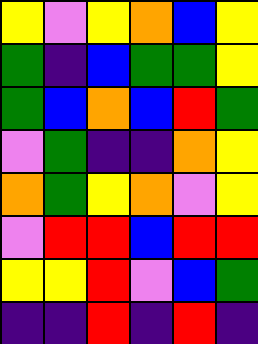[["yellow", "violet", "yellow", "orange", "blue", "yellow"], ["green", "indigo", "blue", "green", "green", "yellow"], ["green", "blue", "orange", "blue", "red", "green"], ["violet", "green", "indigo", "indigo", "orange", "yellow"], ["orange", "green", "yellow", "orange", "violet", "yellow"], ["violet", "red", "red", "blue", "red", "red"], ["yellow", "yellow", "red", "violet", "blue", "green"], ["indigo", "indigo", "red", "indigo", "red", "indigo"]]